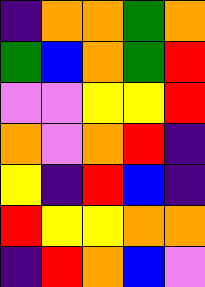[["indigo", "orange", "orange", "green", "orange"], ["green", "blue", "orange", "green", "red"], ["violet", "violet", "yellow", "yellow", "red"], ["orange", "violet", "orange", "red", "indigo"], ["yellow", "indigo", "red", "blue", "indigo"], ["red", "yellow", "yellow", "orange", "orange"], ["indigo", "red", "orange", "blue", "violet"]]